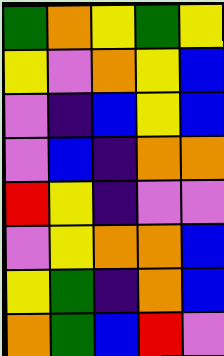[["green", "orange", "yellow", "green", "yellow"], ["yellow", "violet", "orange", "yellow", "blue"], ["violet", "indigo", "blue", "yellow", "blue"], ["violet", "blue", "indigo", "orange", "orange"], ["red", "yellow", "indigo", "violet", "violet"], ["violet", "yellow", "orange", "orange", "blue"], ["yellow", "green", "indigo", "orange", "blue"], ["orange", "green", "blue", "red", "violet"]]